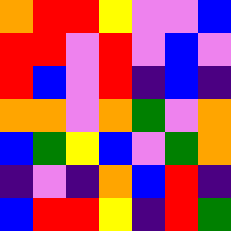[["orange", "red", "red", "yellow", "violet", "violet", "blue"], ["red", "red", "violet", "red", "violet", "blue", "violet"], ["red", "blue", "violet", "red", "indigo", "blue", "indigo"], ["orange", "orange", "violet", "orange", "green", "violet", "orange"], ["blue", "green", "yellow", "blue", "violet", "green", "orange"], ["indigo", "violet", "indigo", "orange", "blue", "red", "indigo"], ["blue", "red", "red", "yellow", "indigo", "red", "green"]]